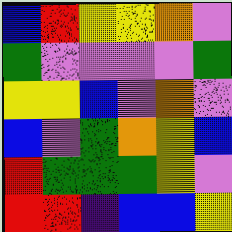[["blue", "red", "yellow", "yellow", "orange", "violet"], ["green", "violet", "violet", "violet", "violet", "green"], ["yellow", "yellow", "blue", "violet", "orange", "violet"], ["blue", "violet", "green", "orange", "yellow", "blue"], ["red", "green", "green", "green", "yellow", "violet"], ["red", "red", "indigo", "blue", "blue", "yellow"]]